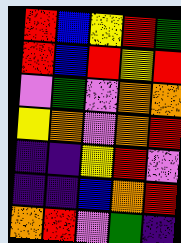[["red", "blue", "yellow", "red", "green"], ["red", "blue", "red", "yellow", "red"], ["violet", "green", "violet", "orange", "orange"], ["yellow", "orange", "violet", "orange", "red"], ["indigo", "indigo", "yellow", "red", "violet"], ["indigo", "indigo", "blue", "orange", "red"], ["orange", "red", "violet", "green", "indigo"]]